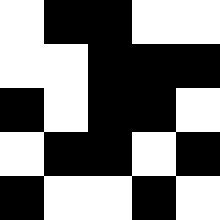[["white", "black", "black", "white", "white"], ["white", "white", "black", "black", "black"], ["black", "white", "black", "black", "white"], ["white", "black", "black", "white", "black"], ["black", "white", "white", "black", "white"]]